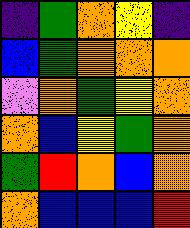[["indigo", "green", "orange", "yellow", "indigo"], ["blue", "green", "orange", "orange", "orange"], ["violet", "orange", "green", "yellow", "orange"], ["orange", "blue", "yellow", "green", "orange"], ["green", "red", "orange", "blue", "orange"], ["orange", "blue", "blue", "blue", "red"]]